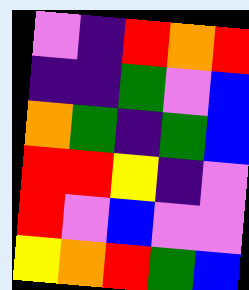[["violet", "indigo", "red", "orange", "red"], ["indigo", "indigo", "green", "violet", "blue"], ["orange", "green", "indigo", "green", "blue"], ["red", "red", "yellow", "indigo", "violet"], ["red", "violet", "blue", "violet", "violet"], ["yellow", "orange", "red", "green", "blue"]]